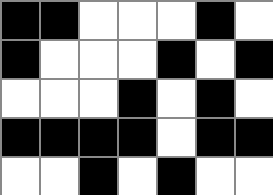[["black", "black", "white", "white", "white", "black", "white"], ["black", "white", "white", "white", "black", "white", "black"], ["white", "white", "white", "black", "white", "black", "white"], ["black", "black", "black", "black", "white", "black", "black"], ["white", "white", "black", "white", "black", "white", "white"]]